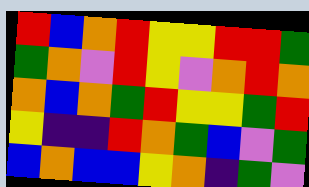[["red", "blue", "orange", "red", "yellow", "yellow", "red", "red", "green"], ["green", "orange", "violet", "red", "yellow", "violet", "orange", "red", "orange"], ["orange", "blue", "orange", "green", "red", "yellow", "yellow", "green", "red"], ["yellow", "indigo", "indigo", "red", "orange", "green", "blue", "violet", "green"], ["blue", "orange", "blue", "blue", "yellow", "orange", "indigo", "green", "violet"]]